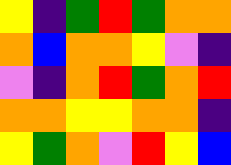[["yellow", "indigo", "green", "red", "green", "orange", "orange"], ["orange", "blue", "orange", "orange", "yellow", "violet", "indigo"], ["violet", "indigo", "orange", "red", "green", "orange", "red"], ["orange", "orange", "yellow", "yellow", "orange", "orange", "indigo"], ["yellow", "green", "orange", "violet", "red", "yellow", "blue"]]